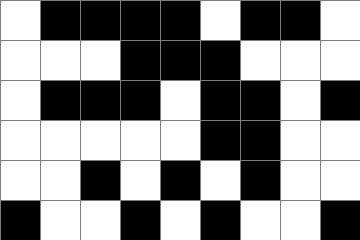[["white", "black", "black", "black", "black", "white", "black", "black", "white"], ["white", "white", "white", "black", "black", "black", "white", "white", "white"], ["white", "black", "black", "black", "white", "black", "black", "white", "black"], ["white", "white", "white", "white", "white", "black", "black", "white", "white"], ["white", "white", "black", "white", "black", "white", "black", "white", "white"], ["black", "white", "white", "black", "white", "black", "white", "white", "black"]]